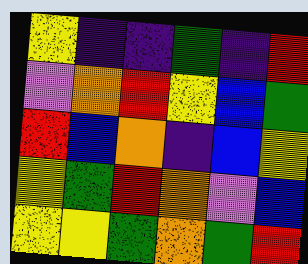[["yellow", "indigo", "indigo", "green", "indigo", "red"], ["violet", "orange", "red", "yellow", "blue", "green"], ["red", "blue", "orange", "indigo", "blue", "yellow"], ["yellow", "green", "red", "orange", "violet", "blue"], ["yellow", "yellow", "green", "orange", "green", "red"]]